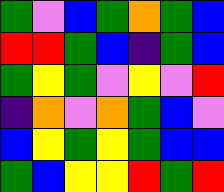[["green", "violet", "blue", "green", "orange", "green", "blue"], ["red", "red", "green", "blue", "indigo", "green", "blue"], ["green", "yellow", "green", "violet", "yellow", "violet", "red"], ["indigo", "orange", "violet", "orange", "green", "blue", "violet"], ["blue", "yellow", "green", "yellow", "green", "blue", "blue"], ["green", "blue", "yellow", "yellow", "red", "green", "red"]]